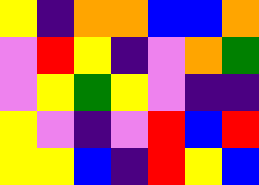[["yellow", "indigo", "orange", "orange", "blue", "blue", "orange"], ["violet", "red", "yellow", "indigo", "violet", "orange", "green"], ["violet", "yellow", "green", "yellow", "violet", "indigo", "indigo"], ["yellow", "violet", "indigo", "violet", "red", "blue", "red"], ["yellow", "yellow", "blue", "indigo", "red", "yellow", "blue"]]